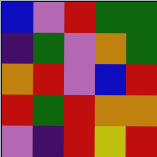[["blue", "violet", "red", "green", "green"], ["indigo", "green", "violet", "orange", "green"], ["orange", "red", "violet", "blue", "red"], ["red", "green", "red", "orange", "orange"], ["violet", "indigo", "red", "yellow", "red"]]